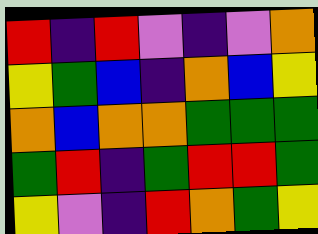[["red", "indigo", "red", "violet", "indigo", "violet", "orange"], ["yellow", "green", "blue", "indigo", "orange", "blue", "yellow"], ["orange", "blue", "orange", "orange", "green", "green", "green"], ["green", "red", "indigo", "green", "red", "red", "green"], ["yellow", "violet", "indigo", "red", "orange", "green", "yellow"]]